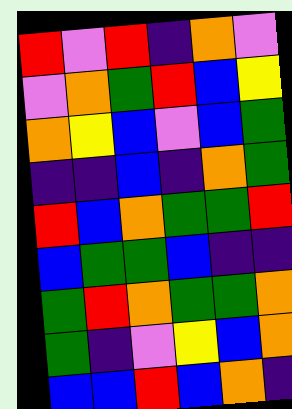[["red", "violet", "red", "indigo", "orange", "violet"], ["violet", "orange", "green", "red", "blue", "yellow"], ["orange", "yellow", "blue", "violet", "blue", "green"], ["indigo", "indigo", "blue", "indigo", "orange", "green"], ["red", "blue", "orange", "green", "green", "red"], ["blue", "green", "green", "blue", "indigo", "indigo"], ["green", "red", "orange", "green", "green", "orange"], ["green", "indigo", "violet", "yellow", "blue", "orange"], ["blue", "blue", "red", "blue", "orange", "indigo"]]